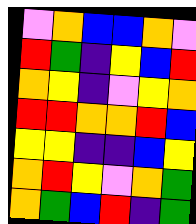[["violet", "orange", "blue", "blue", "orange", "violet"], ["red", "green", "indigo", "yellow", "blue", "red"], ["orange", "yellow", "indigo", "violet", "yellow", "orange"], ["red", "red", "orange", "orange", "red", "blue"], ["yellow", "yellow", "indigo", "indigo", "blue", "yellow"], ["orange", "red", "yellow", "violet", "orange", "green"], ["orange", "green", "blue", "red", "indigo", "green"]]